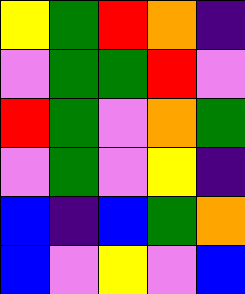[["yellow", "green", "red", "orange", "indigo"], ["violet", "green", "green", "red", "violet"], ["red", "green", "violet", "orange", "green"], ["violet", "green", "violet", "yellow", "indigo"], ["blue", "indigo", "blue", "green", "orange"], ["blue", "violet", "yellow", "violet", "blue"]]